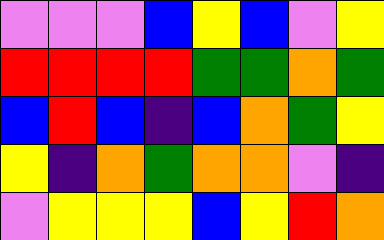[["violet", "violet", "violet", "blue", "yellow", "blue", "violet", "yellow"], ["red", "red", "red", "red", "green", "green", "orange", "green"], ["blue", "red", "blue", "indigo", "blue", "orange", "green", "yellow"], ["yellow", "indigo", "orange", "green", "orange", "orange", "violet", "indigo"], ["violet", "yellow", "yellow", "yellow", "blue", "yellow", "red", "orange"]]